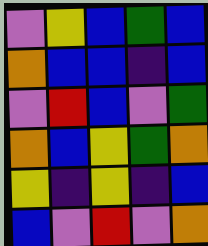[["violet", "yellow", "blue", "green", "blue"], ["orange", "blue", "blue", "indigo", "blue"], ["violet", "red", "blue", "violet", "green"], ["orange", "blue", "yellow", "green", "orange"], ["yellow", "indigo", "yellow", "indigo", "blue"], ["blue", "violet", "red", "violet", "orange"]]